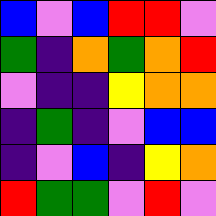[["blue", "violet", "blue", "red", "red", "violet"], ["green", "indigo", "orange", "green", "orange", "red"], ["violet", "indigo", "indigo", "yellow", "orange", "orange"], ["indigo", "green", "indigo", "violet", "blue", "blue"], ["indigo", "violet", "blue", "indigo", "yellow", "orange"], ["red", "green", "green", "violet", "red", "violet"]]